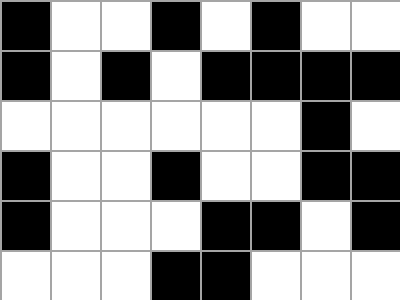[["black", "white", "white", "black", "white", "black", "white", "white"], ["black", "white", "black", "white", "black", "black", "black", "black"], ["white", "white", "white", "white", "white", "white", "black", "white"], ["black", "white", "white", "black", "white", "white", "black", "black"], ["black", "white", "white", "white", "black", "black", "white", "black"], ["white", "white", "white", "black", "black", "white", "white", "white"]]